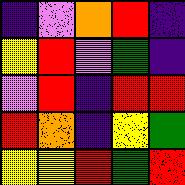[["indigo", "violet", "orange", "red", "indigo"], ["yellow", "red", "violet", "green", "indigo"], ["violet", "red", "indigo", "red", "red"], ["red", "orange", "indigo", "yellow", "green"], ["yellow", "yellow", "red", "green", "red"]]